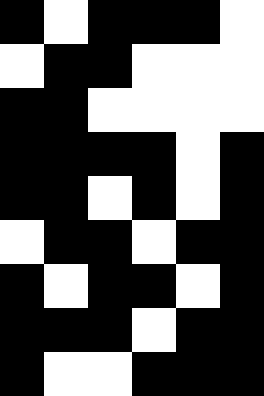[["black", "white", "black", "black", "black", "white"], ["white", "black", "black", "white", "white", "white"], ["black", "black", "white", "white", "white", "white"], ["black", "black", "black", "black", "white", "black"], ["black", "black", "white", "black", "white", "black"], ["white", "black", "black", "white", "black", "black"], ["black", "white", "black", "black", "white", "black"], ["black", "black", "black", "white", "black", "black"], ["black", "white", "white", "black", "black", "black"]]